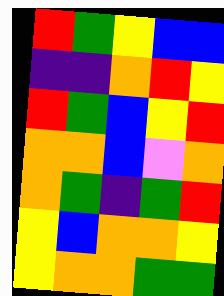[["red", "green", "yellow", "blue", "blue"], ["indigo", "indigo", "orange", "red", "yellow"], ["red", "green", "blue", "yellow", "red"], ["orange", "orange", "blue", "violet", "orange"], ["orange", "green", "indigo", "green", "red"], ["yellow", "blue", "orange", "orange", "yellow"], ["yellow", "orange", "orange", "green", "green"]]